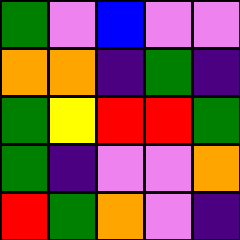[["green", "violet", "blue", "violet", "violet"], ["orange", "orange", "indigo", "green", "indigo"], ["green", "yellow", "red", "red", "green"], ["green", "indigo", "violet", "violet", "orange"], ["red", "green", "orange", "violet", "indigo"]]